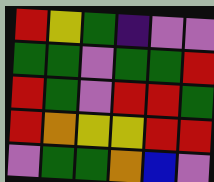[["red", "yellow", "green", "indigo", "violet", "violet"], ["green", "green", "violet", "green", "green", "red"], ["red", "green", "violet", "red", "red", "green"], ["red", "orange", "yellow", "yellow", "red", "red"], ["violet", "green", "green", "orange", "blue", "violet"]]